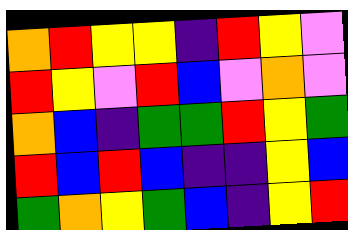[["orange", "red", "yellow", "yellow", "indigo", "red", "yellow", "violet"], ["red", "yellow", "violet", "red", "blue", "violet", "orange", "violet"], ["orange", "blue", "indigo", "green", "green", "red", "yellow", "green"], ["red", "blue", "red", "blue", "indigo", "indigo", "yellow", "blue"], ["green", "orange", "yellow", "green", "blue", "indigo", "yellow", "red"]]